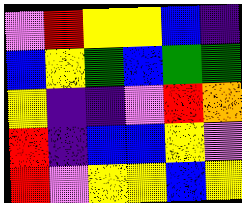[["violet", "red", "yellow", "yellow", "blue", "indigo"], ["blue", "yellow", "green", "blue", "green", "green"], ["yellow", "indigo", "indigo", "violet", "red", "orange"], ["red", "indigo", "blue", "blue", "yellow", "violet"], ["red", "violet", "yellow", "yellow", "blue", "yellow"]]